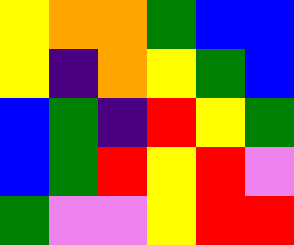[["yellow", "orange", "orange", "green", "blue", "blue"], ["yellow", "indigo", "orange", "yellow", "green", "blue"], ["blue", "green", "indigo", "red", "yellow", "green"], ["blue", "green", "red", "yellow", "red", "violet"], ["green", "violet", "violet", "yellow", "red", "red"]]